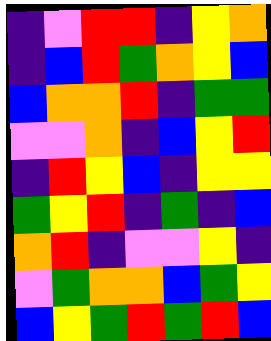[["indigo", "violet", "red", "red", "indigo", "yellow", "orange"], ["indigo", "blue", "red", "green", "orange", "yellow", "blue"], ["blue", "orange", "orange", "red", "indigo", "green", "green"], ["violet", "violet", "orange", "indigo", "blue", "yellow", "red"], ["indigo", "red", "yellow", "blue", "indigo", "yellow", "yellow"], ["green", "yellow", "red", "indigo", "green", "indigo", "blue"], ["orange", "red", "indigo", "violet", "violet", "yellow", "indigo"], ["violet", "green", "orange", "orange", "blue", "green", "yellow"], ["blue", "yellow", "green", "red", "green", "red", "blue"]]